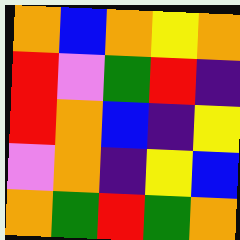[["orange", "blue", "orange", "yellow", "orange"], ["red", "violet", "green", "red", "indigo"], ["red", "orange", "blue", "indigo", "yellow"], ["violet", "orange", "indigo", "yellow", "blue"], ["orange", "green", "red", "green", "orange"]]